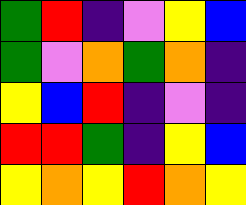[["green", "red", "indigo", "violet", "yellow", "blue"], ["green", "violet", "orange", "green", "orange", "indigo"], ["yellow", "blue", "red", "indigo", "violet", "indigo"], ["red", "red", "green", "indigo", "yellow", "blue"], ["yellow", "orange", "yellow", "red", "orange", "yellow"]]